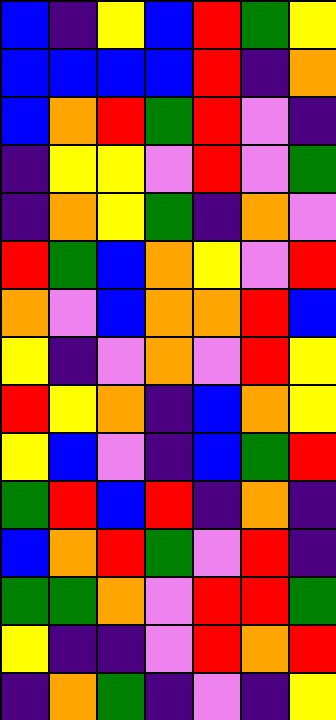[["blue", "indigo", "yellow", "blue", "red", "green", "yellow"], ["blue", "blue", "blue", "blue", "red", "indigo", "orange"], ["blue", "orange", "red", "green", "red", "violet", "indigo"], ["indigo", "yellow", "yellow", "violet", "red", "violet", "green"], ["indigo", "orange", "yellow", "green", "indigo", "orange", "violet"], ["red", "green", "blue", "orange", "yellow", "violet", "red"], ["orange", "violet", "blue", "orange", "orange", "red", "blue"], ["yellow", "indigo", "violet", "orange", "violet", "red", "yellow"], ["red", "yellow", "orange", "indigo", "blue", "orange", "yellow"], ["yellow", "blue", "violet", "indigo", "blue", "green", "red"], ["green", "red", "blue", "red", "indigo", "orange", "indigo"], ["blue", "orange", "red", "green", "violet", "red", "indigo"], ["green", "green", "orange", "violet", "red", "red", "green"], ["yellow", "indigo", "indigo", "violet", "red", "orange", "red"], ["indigo", "orange", "green", "indigo", "violet", "indigo", "yellow"]]